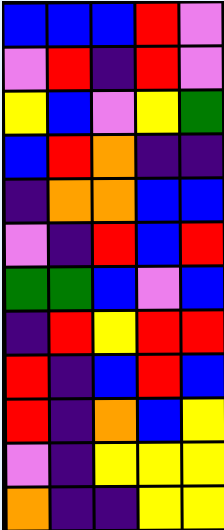[["blue", "blue", "blue", "red", "violet"], ["violet", "red", "indigo", "red", "violet"], ["yellow", "blue", "violet", "yellow", "green"], ["blue", "red", "orange", "indigo", "indigo"], ["indigo", "orange", "orange", "blue", "blue"], ["violet", "indigo", "red", "blue", "red"], ["green", "green", "blue", "violet", "blue"], ["indigo", "red", "yellow", "red", "red"], ["red", "indigo", "blue", "red", "blue"], ["red", "indigo", "orange", "blue", "yellow"], ["violet", "indigo", "yellow", "yellow", "yellow"], ["orange", "indigo", "indigo", "yellow", "yellow"]]